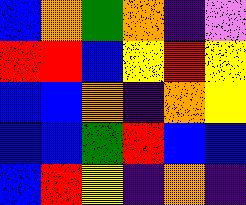[["blue", "orange", "green", "orange", "indigo", "violet"], ["red", "red", "blue", "yellow", "red", "yellow"], ["blue", "blue", "orange", "indigo", "orange", "yellow"], ["blue", "blue", "green", "red", "blue", "blue"], ["blue", "red", "yellow", "indigo", "orange", "indigo"]]